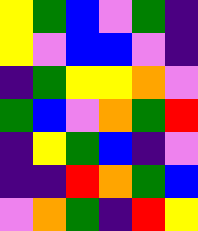[["yellow", "green", "blue", "violet", "green", "indigo"], ["yellow", "violet", "blue", "blue", "violet", "indigo"], ["indigo", "green", "yellow", "yellow", "orange", "violet"], ["green", "blue", "violet", "orange", "green", "red"], ["indigo", "yellow", "green", "blue", "indigo", "violet"], ["indigo", "indigo", "red", "orange", "green", "blue"], ["violet", "orange", "green", "indigo", "red", "yellow"]]